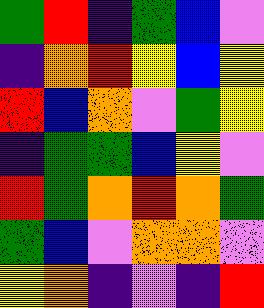[["green", "red", "indigo", "green", "blue", "violet"], ["indigo", "orange", "red", "yellow", "blue", "yellow"], ["red", "blue", "orange", "violet", "green", "yellow"], ["indigo", "green", "green", "blue", "yellow", "violet"], ["red", "green", "orange", "red", "orange", "green"], ["green", "blue", "violet", "orange", "orange", "violet"], ["yellow", "orange", "indigo", "violet", "indigo", "red"]]